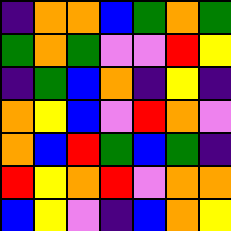[["indigo", "orange", "orange", "blue", "green", "orange", "green"], ["green", "orange", "green", "violet", "violet", "red", "yellow"], ["indigo", "green", "blue", "orange", "indigo", "yellow", "indigo"], ["orange", "yellow", "blue", "violet", "red", "orange", "violet"], ["orange", "blue", "red", "green", "blue", "green", "indigo"], ["red", "yellow", "orange", "red", "violet", "orange", "orange"], ["blue", "yellow", "violet", "indigo", "blue", "orange", "yellow"]]